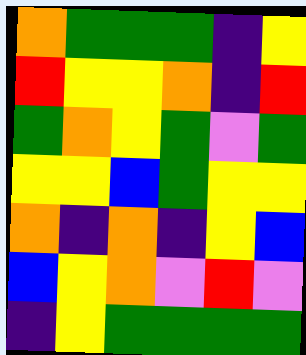[["orange", "green", "green", "green", "indigo", "yellow"], ["red", "yellow", "yellow", "orange", "indigo", "red"], ["green", "orange", "yellow", "green", "violet", "green"], ["yellow", "yellow", "blue", "green", "yellow", "yellow"], ["orange", "indigo", "orange", "indigo", "yellow", "blue"], ["blue", "yellow", "orange", "violet", "red", "violet"], ["indigo", "yellow", "green", "green", "green", "green"]]